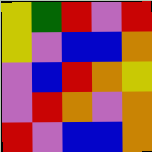[["yellow", "green", "red", "violet", "red"], ["yellow", "violet", "blue", "blue", "orange"], ["violet", "blue", "red", "orange", "yellow"], ["violet", "red", "orange", "violet", "orange"], ["red", "violet", "blue", "blue", "orange"]]